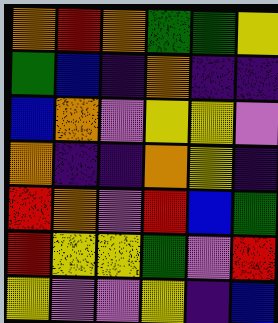[["orange", "red", "orange", "green", "green", "yellow"], ["green", "blue", "indigo", "orange", "indigo", "indigo"], ["blue", "orange", "violet", "yellow", "yellow", "violet"], ["orange", "indigo", "indigo", "orange", "yellow", "indigo"], ["red", "orange", "violet", "red", "blue", "green"], ["red", "yellow", "yellow", "green", "violet", "red"], ["yellow", "violet", "violet", "yellow", "indigo", "blue"]]